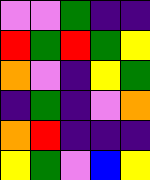[["violet", "violet", "green", "indigo", "indigo"], ["red", "green", "red", "green", "yellow"], ["orange", "violet", "indigo", "yellow", "green"], ["indigo", "green", "indigo", "violet", "orange"], ["orange", "red", "indigo", "indigo", "indigo"], ["yellow", "green", "violet", "blue", "yellow"]]